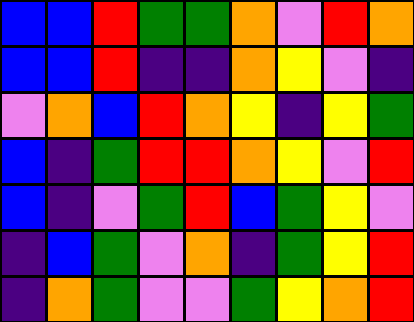[["blue", "blue", "red", "green", "green", "orange", "violet", "red", "orange"], ["blue", "blue", "red", "indigo", "indigo", "orange", "yellow", "violet", "indigo"], ["violet", "orange", "blue", "red", "orange", "yellow", "indigo", "yellow", "green"], ["blue", "indigo", "green", "red", "red", "orange", "yellow", "violet", "red"], ["blue", "indigo", "violet", "green", "red", "blue", "green", "yellow", "violet"], ["indigo", "blue", "green", "violet", "orange", "indigo", "green", "yellow", "red"], ["indigo", "orange", "green", "violet", "violet", "green", "yellow", "orange", "red"]]